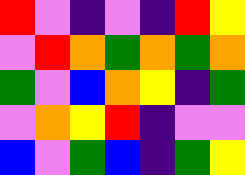[["red", "violet", "indigo", "violet", "indigo", "red", "yellow"], ["violet", "red", "orange", "green", "orange", "green", "orange"], ["green", "violet", "blue", "orange", "yellow", "indigo", "green"], ["violet", "orange", "yellow", "red", "indigo", "violet", "violet"], ["blue", "violet", "green", "blue", "indigo", "green", "yellow"]]